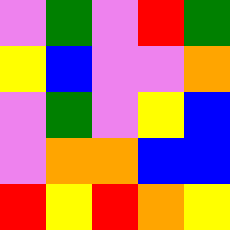[["violet", "green", "violet", "red", "green"], ["yellow", "blue", "violet", "violet", "orange"], ["violet", "green", "violet", "yellow", "blue"], ["violet", "orange", "orange", "blue", "blue"], ["red", "yellow", "red", "orange", "yellow"]]